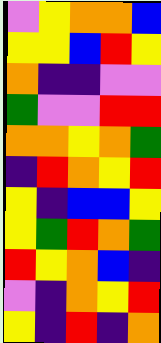[["violet", "yellow", "orange", "orange", "blue"], ["yellow", "yellow", "blue", "red", "yellow"], ["orange", "indigo", "indigo", "violet", "violet"], ["green", "violet", "violet", "red", "red"], ["orange", "orange", "yellow", "orange", "green"], ["indigo", "red", "orange", "yellow", "red"], ["yellow", "indigo", "blue", "blue", "yellow"], ["yellow", "green", "red", "orange", "green"], ["red", "yellow", "orange", "blue", "indigo"], ["violet", "indigo", "orange", "yellow", "red"], ["yellow", "indigo", "red", "indigo", "orange"]]